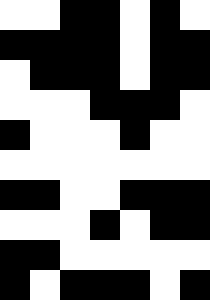[["white", "white", "black", "black", "white", "black", "white"], ["black", "black", "black", "black", "white", "black", "black"], ["white", "black", "black", "black", "white", "black", "black"], ["white", "white", "white", "black", "black", "black", "white"], ["black", "white", "white", "white", "black", "white", "white"], ["white", "white", "white", "white", "white", "white", "white"], ["black", "black", "white", "white", "black", "black", "black"], ["white", "white", "white", "black", "white", "black", "black"], ["black", "black", "white", "white", "white", "white", "white"], ["black", "white", "black", "black", "black", "white", "black"]]